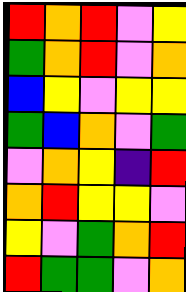[["red", "orange", "red", "violet", "yellow"], ["green", "orange", "red", "violet", "orange"], ["blue", "yellow", "violet", "yellow", "yellow"], ["green", "blue", "orange", "violet", "green"], ["violet", "orange", "yellow", "indigo", "red"], ["orange", "red", "yellow", "yellow", "violet"], ["yellow", "violet", "green", "orange", "red"], ["red", "green", "green", "violet", "orange"]]